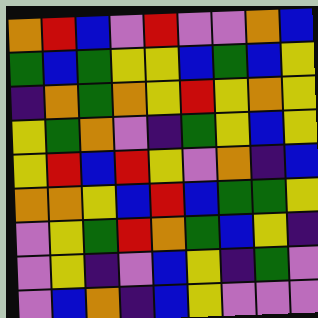[["orange", "red", "blue", "violet", "red", "violet", "violet", "orange", "blue"], ["green", "blue", "green", "yellow", "yellow", "blue", "green", "blue", "yellow"], ["indigo", "orange", "green", "orange", "yellow", "red", "yellow", "orange", "yellow"], ["yellow", "green", "orange", "violet", "indigo", "green", "yellow", "blue", "yellow"], ["yellow", "red", "blue", "red", "yellow", "violet", "orange", "indigo", "blue"], ["orange", "orange", "yellow", "blue", "red", "blue", "green", "green", "yellow"], ["violet", "yellow", "green", "red", "orange", "green", "blue", "yellow", "indigo"], ["violet", "yellow", "indigo", "violet", "blue", "yellow", "indigo", "green", "violet"], ["violet", "blue", "orange", "indigo", "blue", "yellow", "violet", "violet", "violet"]]